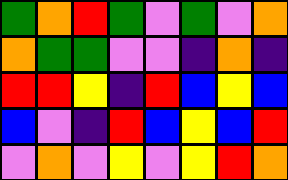[["green", "orange", "red", "green", "violet", "green", "violet", "orange"], ["orange", "green", "green", "violet", "violet", "indigo", "orange", "indigo"], ["red", "red", "yellow", "indigo", "red", "blue", "yellow", "blue"], ["blue", "violet", "indigo", "red", "blue", "yellow", "blue", "red"], ["violet", "orange", "violet", "yellow", "violet", "yellow", "red", "orange"]]